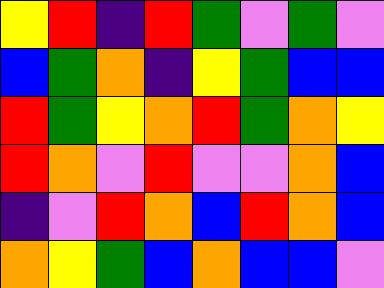[["yellow", "red", "indigo", "red", "green", "violet", "green", "violet"], ["blue", "green", "orange", "indigo", "yellow", "green", "blue", "blue"], ["red", "green", "yellow", "orange", "red", "green", "orange", "yellow"], ["red", "orange", "violet", "red", "violet", "violet", "orange", "blue"], ["indigo", "violet", "red", "orange", "blue", "red", "orange", "blue"], ["orange", "yellow", "green", "blue", "orange", "blue", "blue", "violet"]]